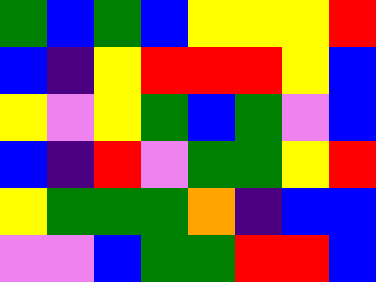[["green", "blue", "green", "blue", "yellow", "yellow", "yellow", "red"], ["blue", "indigo", "yellow", "red", "red", "red", "yellow", "blue"], ["yellow", "violet", "yellow", "green", "blue", "green", "violet", "blue"], ["blue", "indigo", "red", "violet", "green", "green", "yellow", "red"], ["yellow", "green", "green", "green", "orange", "indigo", "blue", "blue"], ["violet", "violet", "blue", "green", "green", "red", "red", "blue"]]